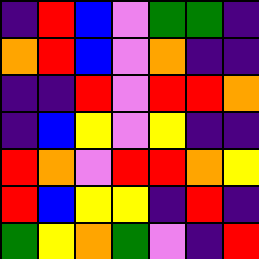[["indigo", "red", "blue", "violet", "green", "green", "indigo"], ["orange", "red", "blue", "violet", "orange", "indigo", "indigo"], ["indigo", "indigo", "red", "violet", "red", "red", "orange"], ["indigo", "blue", "yellow", "violet", "yellow", "indigo", "indigo"], ["red", "orange", "violet", "red", "red", "orange", "yellow"], ["red", "blue", "yellow", "yellow", "indigo", "red", "indigo"], ["green", "yellow", "orange", "green", "violet", "indigo", "red"]]